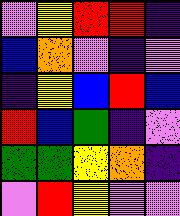[["violet", "yellow", "red", "red", "indigo"], ["blue", "orange", "violet", "indigo", "violet"], ["indigo", "yellow", "blue", "red", "blue"], ["red", "blue", "green", "indigo", "violet"], ["green", "green", "yellow", "orange", "indigo"], ["violet", "red", "yellow", "violet", "violet"]]